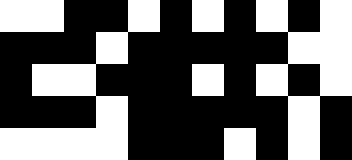[["white", "white", "black", "black", "white", "black", "white", "black", "white", "black", "white"], ["black", "black", "black", "white", "black", "black", "black", "black", "black", "white", "white"], ["black", "white", "white", "black", "black", "black", "white", "black", "white", "black", "white"], ["black", "black", "black", "white", "black", "black", "black", "black", "black", "white", "black"], ["white", "white", "white", "white", "black", "black", "black", "white", "black", "white", "black"]]